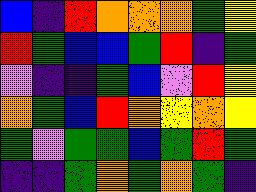[["blue", "indigo", "red", "orange", "orange", "orange", "green", "yellow"], ["red", "green", "blue", "blue", "green", "red", "indigo", "green"], ["violet", "indigo", "indigo", "green", "blue", "violet", "red", "yellow"], ["orange", "green", "blue", "red", "orange", "yellow", "orange", "yellow"], ["green", "violet", "green", "green", "blue", "green", "red", "green"], ["indigo", "indigo", "green", "orange", "green", "orange", "green", "indigo"]]